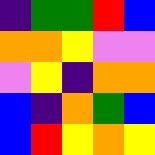[["indigo", "green", "green", "red", "blue"], ["orange", "orange", "yellow", "violet", "violet"], ["violet", "yellow", "indigo", "orange", "orange"], ["blue", "indigo", "orange", "green", "blue"], ["blue", "red", "yellow", "orange", "yellow"]]